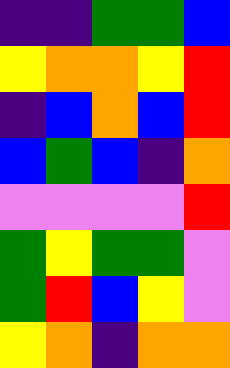[["indigo", "indigo", "green", "green", "blue"], ["yellow", "orange", "orange", "yellow", "red"], ["indigo", "blue", "orange", "blue", "red"], ["blue", "green", "blue", "indigo", "orange"], ["violet", "violet", "violet", "violet", "red"], ["green", "yellow", "green", "green", "violet"], ["green", "red", "blue", "yellow", "violet"], ["yellow", "orange", "indigo", "orange", "orange"]]